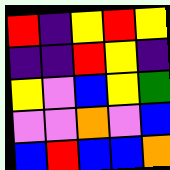[["red", "indigo", "yellow", "red", "yellow"], ["indigo", "indigo", "red", "yellow", "indigo"], ["yellow", "violet", "blue", "yellow", "green"], ["violet", "violet", "orange", "violet", "blue"], ["blue", "red", "blue", "blue", "orange"]]